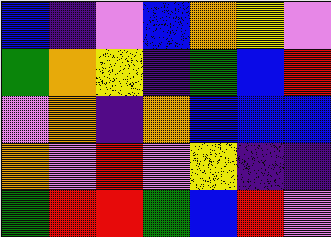[["blue", "indigo", "violet", "blue", "orange", "yellow", "violet"], ["green", "orange", "yellow", "indigo", "green", "blue", "red"], ["violet", "orange", "indigo", "orange", "blue", "blue", "blue"], ["orange", "violet", "red", "violet", "yellow", "indigo", "indigo"], ["green", "red", "red", "green", "blue", "red", "violet"]]